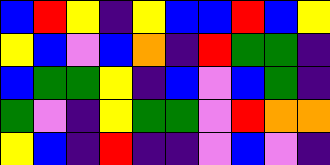[["blue", "red", "yellow", "indigo", "yellow", "blue", "blue", "red", "blue", "yellow"], ["yellow", "blue", "violet", "blue", "orange", "indigo", "red", "green", "green", "indigo"], ["blue", "green", "green", "yellow", "indigo", "blue", "violet", "blue", "green", "indigo"], ["green", "violet", "indigo", "yellow", "green", "green", "violet", "red", "orange", "orange"], ["yellow", "blue", "indigo", "red", "indigo", "indigo", "violet", "blue", "violet", "indigo"]]